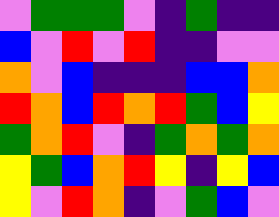[["violet", "green", "green", "green", "violet", "indigo", "green", "indigo", "indigo"], ["blue", "violet", "red", "violet", "red", "indigo", "indigo", "violet", "violet"], ["orange", "violet", "blue", "indigo", "indigo", "indigo", "blue", "blue", "orange"], ["red", "orange", "blue", "red", "orange", "red", "green", "blue", "yellow"], ["green", "orange", "red", "violet", "indigo", "green", "orange", "green", "orange"], ["yellow", "green", "blue", "orange", "red", "yellow", "indigo", "yellow", "blue"], ["yellow", "violet", "red", "orange", "indigo", "violet", "green", "blue", "violet"]]